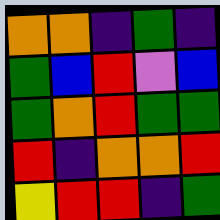[["orange", "orange", "indigo", "green", "indigo"], ["green", "blue", "red", "violet", "blue"], ["green", "orange", "red", "green", "green"], ["red", "indigo", "orange", "orange", "red"], ["yellow", "red", "red", "indigo", "green"]]